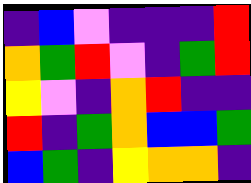[["indigo", "blue", "violet", "indigo", "indigo", "indigo", "red"], ["orange", "green", "red", "violet", "indigo", "green", "red"], ["yellow", "violet", "indigo", "orange", "red", "indigo", "indigo"], ["red", "indigo", "green", "orange", "blue", "blue", "green"], ["blue", "green", "indigo", "yellow", "orange", "orange", "indigo"]]